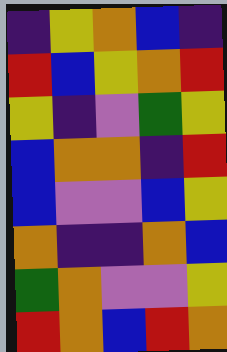[["indigo", "yellow", "orange", "blue", "indigo"], ["red", "blue", "yellow", "orange", "red"], ["yellow", "indigo", "violet", "green", "yellow"], ["blue", "orange", "orange", "indigo", "red"], ["blue", "violet", "violet", "blue", "yellow"], ["orange", "indigo", "indigo", "orange", "blue"], ["green", "orange", "violet", "violet", "yellow"], ["red", "orange", "blue", "red", "orange"]]